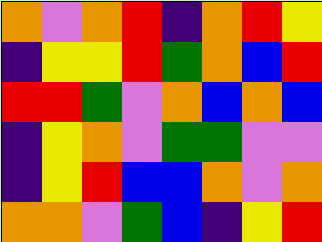[["orange", "violet", "orange", "red", "indigo", "orange", "red", "yellow"], ["indigo", "yellow", "yellow", "red", "green", "orange", "blue", "red"], ["red", "red", "green", "violet", "orange", "blue", "orange", "blue"], ["indigo", "yellow", "orange", "violet", "green", "green", "violet", "violet"], ["indigo", "yellow", "red", "blue", "blue", "orange", "violet", "orange"], ["orange", "orange", "violet", "green", "blue", "indigo", "yellow", "red"]]